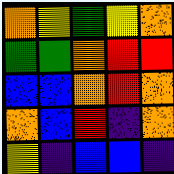[["orange", "yellow", "green", "yellow", "orange"], ["green", "green", "orange", "red", "red"], ["blue", "blue", "orange", "red", "orange"], ["orange", "blue", "red", "indigo", "orange"], ["yellow", "indigo", "blue", "blue", "indigo"]]